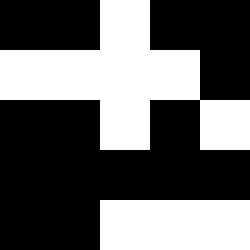[["black", "black", "white", "black", "black"], ["white", "white", "white", "white", "black"], ["black", "black", "white", "black", "white"], ["black", "black", "black", "black", "black"], ["black", "black", "white", "white", "white"]]